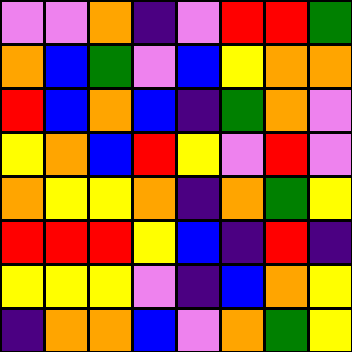[["violet", "violet", "orange", "indigo", "violet", "red", "red", "green"], ["orange", "blue", "green", "violet", "blue", "yellow", "orange", "orange"], ["red", "blue", "orange", "blue", "indigo", "green", "orange", "violet"], ["yellow", "orange", "blue", "red", "yellow", "violet", "red", "violet"], ["orange", "yellow", "yellow", "orange", "indigo", "orange", "green", "yellow"], ["red", "red", "red", "yellow", "blue", "indigo", "red", "indigo"], ["yellow", "yellow", "yellow", "violet", "indigo", "blue", "orange", "yellow"], ["indigo", "orange", "orange", "blue", "violet", "orange", "green", "yellow"]]